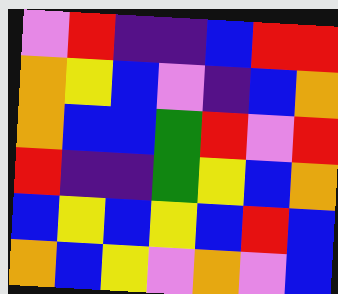[["violet", "red", "indigo", "indigo", "blue", "red", "red"], ["orange", "yellow", "blue", "violet", "indigo", "blue", "orange"], ["orange", "blue", "blue", "green", "red", "violet", "red"], ["red", "indigo", "indigo", "green", "yellow", "blue", "orange"], ["blue", "yellow", "blue", "yellow", "blue", "red", "blue"], ["orange", "blue", "yellow", "violet", "orange", "violet", "blue"]]